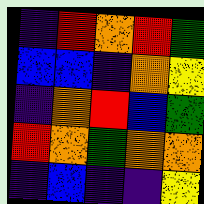[["indigo", "red", "orange", "red", "green"], ["blue", "blue", "indigo", "orange", "yellow"], ["indigo", "orange", "red", "blue", "green"], ["red", "orange", "green", "orange", "orange"], ["indigo", "blue", "indigo", "indigo", "yellow"]]